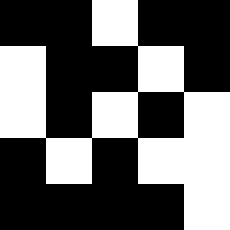[["black", "black", "white", "black", "black"], ["white", "black", "black", "white", "black"], ["white", "black", "white", "black", "white"], ["black", "white", "black", "white", "white"], ["black", "black", "black", "black", "white"]]